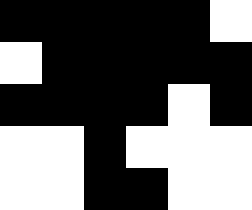[["black", "black", "black", "black", "black", "white"], ["white", "black", "black", "black", "black", "black"], ["black", "black", "black", "black", "white", "black"], ["white", "white", "black", "white", "white", "white"], ["white", "white", "black", "black", "white", "white"]]